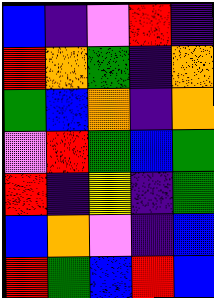[["blue", "indigo", "violet", "red", "indigo"], ["red", "orange", "green", "indigo", "orange"], ["green", "blue", "orange", "indigo", "orange"], ["violet", "red", "green", "blue", "green"], ["red", "indigo", "yellow", "indigo", "green"], ["blue", "orange", "violet", "indigo", "blue"], ["red", "green", "blue", "red", "blue"]]